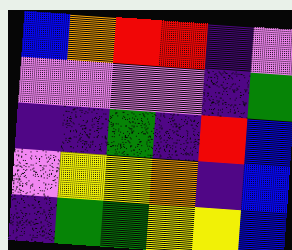[["blue", "orange", "red", "red", "indigo", "violet"], ["violet", "violet", "violet", "violet", "indigo", "green"], ["indigo", "indigo", "green", "indigo", "red", "blue"], ["violet", "yellow", "yellow", "orange", "indigo", "blue"], ["indigo", "green", "green", "yellow", "yellow", "blue"]]